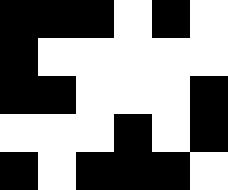[["black", "black", "black", "white", "black", "white"], ["black", "white", "white", "white", "white", "white"], ["black", "black", "white", "white", "white", "black"], ["white", "white", "white", "black", "white", "black"], ["black", "white", "black", "black", "black", "white"]]